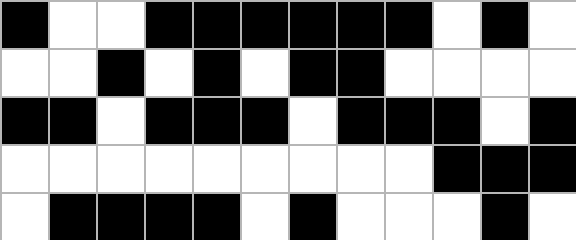[["black", "white", "white", "black", "black", "black", "black", "black", "black", "white", "black", "white"], ["white", "white", "black", "white", "black", "white", "black", "black", "white", "white", "white", "white"], ["black", "black", "white", "black", "black", "black", "white", "black", "black", "black", "white", "black"], ["white", "white", "white", "white", "white", "white", "white", "white", "white", "black", "black", "black"], ["white", "black", "black", "black", "black", "white", "black", "white", "white", "white", "black", "white"]]